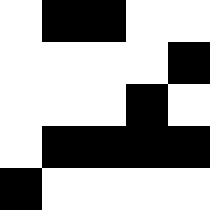[["white", "black", "black", "white", "white"], ["white", "white", "white", "white", "black"], ["white", "white", "white", "black", "white"], ["white", "black", "black", "black", "black"], ["black", "white", "white", "white", "white"]]